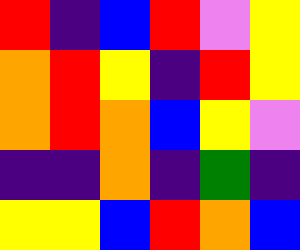[["red", "indigo", "blue", "red", "violet", "yellow"], ["orange", "red", "yellow", "indigo", "red", "yellow"], ["orange", "red", "orange", "blue", "yellow", "violet"], ["indigo", "indigo", "orange", "indigo", "green", "indigo"], ["yellow", "yellow", "blue", "red", "orange", "blue"]]